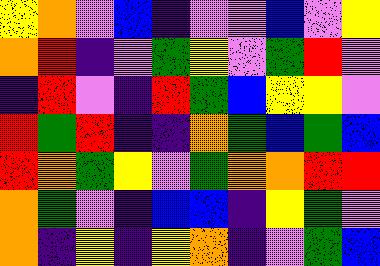[["yellow", "orange", "violet", "blue", "indigo", "violet", "violet", "blue", "violet", "yellow"], ["orange", "red", "indigo", "violet", "green", "yellow", "violet", "green", "red", "violet"], ["indigo", "red", "violet", "indigo", "red", "green", "blue", "yellow", "yellow", "violet"], ["red", "green", "red", "indigo", "indigo", "orange", "green", "blue", "green", "blue"], ["red", "orange", "green", "yellow", "violet", "green", "orange", "orange", "red", "red"], ["orange", "green", "violet", "indigo", "blue", "blue", "indigo", "yellow", "green", "violet"], ["orange", "indigo", "yellow", "indigo", "yellow", "orange", "indigo", "violet", "green", "blue"]]